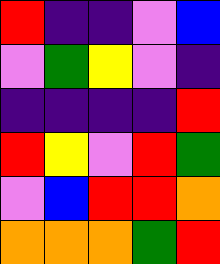[["red", "indigo", "indigo", "violet", "blue"], ["violet", "green", "yellow", "violet", "indigo"], ["indigo", "indigo", "indigo", "indigo", "red"], ["red", "yellow", "violet", "red", "green"], ["violet", "blue", "red", "red", "orange"], ["orange", "orange", "orange", "green", "red"]]